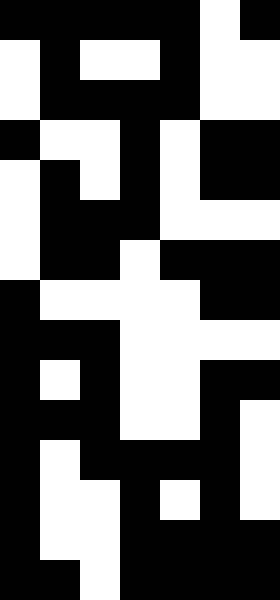[["black", "black", "black", "black", "black", "white", "black"], ["white", "black", "white", "white", "black", "white", "white"], ["white", "black", "black", "black", "black", "white", "white"], ["black", "white", "white", "black", "white", "black", "black"], ["white", "black", "white", "black", "white", "black", "black"], ["white", "black", "black", "black", "white", "white", "white"], ["white", "black", "black", "white", "black", "black", "black"], ["black", "white", "white", "white", "white", "black", "black"], ["black", "black", "black", "white", "white", "white", "white"], ["black", "white", "black", "white", "white", "black", "black"], ["black", "black", "black", "white", "white", "black", "white"], ["black", "white", "black", "black", "black", "black", "white"], ["black", "white", "white", "black", "white", "black", "white"], ["black", "white", "white", "black", "black", "black", "black"], ["black", "black", "white", "black", "black", "black", "black"]]